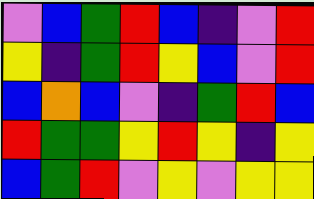[["violet", "blue", "green", "red", "blue", "indigo", "violet", "red"], ["yellow", "indigo", "green", "red", "yellow", "blue", "violet", "red"], ["blue", "orange", "blue", "violet", "indigo", "green", "red", "blue"], ["red", "green", "green", "yellow", "red", "yellow", "indigo", "yellow"], ["blue", "green", "red", "violet", "yellow", "violet", "yellow", "yellow"]]